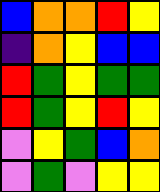[["blue", "orange", "orange", "red", "yellow"], ["indigo", "orange", "yellow", "blue", "blue"], ["red", "green", "yellow", "green", "green"], ["red", "green", "yellow", "red", "yellow"], ["violet", "yellow", "green", "blue", "orange"], ["violet", "green", "violet", "yellow", "yellow"]]